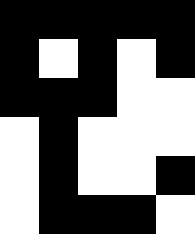[["black", "black", "black", "black", "black"], ["black", "white", "black", "white", "black"], ["black", "black", "black", "white", "white"], ["white", "black", "white", "white", "white"], ["white", "black", "white", "white", "black"], ["white", "black", "black", "black", "white"]]